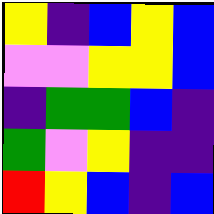[["yellow", "indigo", "blue", "yellow", "blue"], ["violet", "violet", "yellow", "yellow", "blue"], ["indigo", "green", "green", "blue", "indigo"], ["green", "violet", "yellow", "indigo", "indigo"], ["red", "yellow", "blue", "indigo", "blue"]]